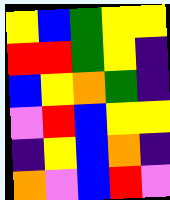[["yellow", "blue", "green", "yellow", "yellow"], ["red", "red", "green", "yellow", "indigo"], ["blue", "yellow", "orange", "green", "indigo"], ["violet", "red", "blue", "yellow", "yellow"], ["indigo", "yellow", "blue", "orange", "indigo"], ["orange", "violet", "blue", "red", "violet"]]